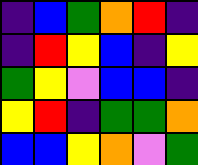[["indigo", "blue", "green", "orange", "red", "indigo"], ["indigo", "red", "yellow", "blue", "indigo", "yellow"], ["green", "yellow", "violet", "blue", "blue", "indigo"], ["yellow", "red", "indigo", "green", "green", "orange"], ["blue", "blue", "yellow", "orange", "violet", "green"]]